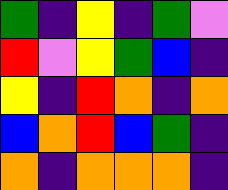[["green", "indigo", "yellow", "indigo", "green", "violet"], ["red", "violet", "yellow", "green", "blue", "indigo"], ["yellow", "indigo", "red", "orange", "indigo", "orange"], ["blue", "orange", "red", "blue", "green", "indigo"], ["orange", "indigo", "orange", "orange", "orange", "indigo"]]